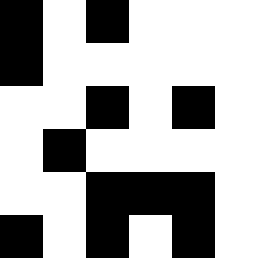[["black", "white", "black", "white", "white", "white"], ["black", "white", "white", "white", "white", "white"], ["white", "white", "black", "white", "black", "white"], ["white", "black", "white", "white", "white", "white"], ["white", "white", "black", "black", "black", "white"], ["black", "white", "black", "white", "black", "white"]]